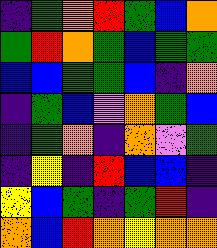[["indigo", "green", "orange", "red", "green", "blue", "orange"], ["green", "red", "orange", "green", "blue", "green", "green"], ["blue", "blue", "green", "green", "blue", "indigo", "orange"], ["indigo", "green", "blue", "violet", "orange", "green", "blue"], ["indigo", "green", "orange", "indigo", "orange", "violet", "green"], ["indigo", "yellow", "indigo", "red", "blue", "blue", "indigo"], ["yellow", "blue", "green", "indigo", "green", "red", "indigo"], ["orange", "blue", "red", "orange", "yellow", "orange", "orange"]]